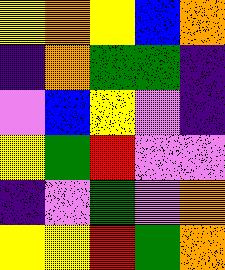[["yellow", "orange", "yellow", "blue", "orange"], ["indigo", "orange", "green", "green", "indigo"], ["violet", "blue", "yellow", "violet", "indigo"], ["yellow", "green", "red", "violet", "violet"], ["indigo", "violet", "green", "violet", "orange"], ["yellow", "yellow", "red", "green", "orange"]]